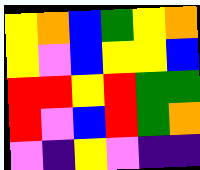[["yellow", "orange", "blue", "green", "yellow", "orange"], ["yellow", "violet", "blue", "yellow", "yellow", "blue"], ["red", "red", "yellow", "red", "green", "green"], ["red", "violet", "blue", "red", "green", "orange"], ["violet", "indigo", "yellow", "violet", "indigo", "indigo"]]